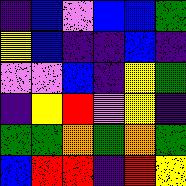[["indigo", "blue", "violet", "blue", "blue", "green"], ["yellow", "blue", "indigo", "indigo", "blue", "indigo"], ["violet", "violet", "blue", "indigo", "yellow", "green"], ["indigo", "yellow", "red", "violet", "yellow", "indigo"], ["green", "green", "orange", "green", "orange", "green"], ["blue", "red", "red", "indigo", "red", "yellow"]]